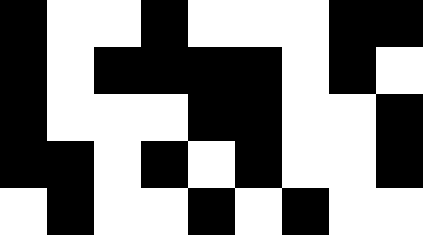[["black", "white", "white", "black", "white", "white", "white", "black", "black"], ["black", "white", "black", "black", "black", "black", "white", "black", "white"], ["black", "white", "white", "white", "black", "black", "white", "white", "black"], ["black", "black", "white", "black", "white", "black", "white", "white", "black"], ["white", "black", "white", "white", "black", "white", "black", "white", "white"]]